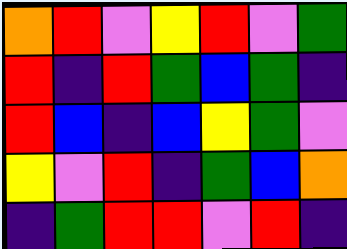[["orange", "red", "violet", "yellow", "red", "violet", "green"], ["red", "indigo", "red", "green", "blue", "green", "indigo"], ["red", "blue", "indigo", "blue", "yellow", "green", "violet"], ["yellow", "violet", "red", "indigo", "green", "blue", "orange"], ["indigo", "green", "red", "red", "violet", "red", "indigo"]]